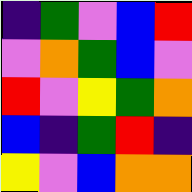[["indigo", "green", "violet", "blue", "red"], ["violet", "orange", "green", "blue", "violet"], ["red", "violet", "yellow", "green", "orange"], ["blue", "indigo", "green", "red", "indigo"], ["yellow", "violet", "blue", "orange", "orange"]]